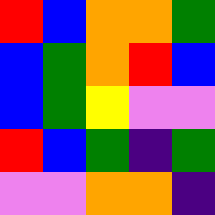[["red", "blue", "orange", "orange", "green"], ["blue", "green", "orange", "red", "blue"], ["blue", "green", "yellow", "violet", "violet"], ["red", "blue", "green", "indigo", "green"], ["violet", "violet", "orange", "orange", "indigo"]]